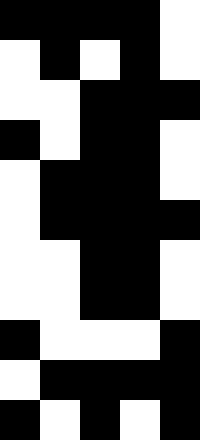[["black", "black", "black", "black", "white"], ["white", "black", "white", "black", "white"], ["white", "white", "black", "black", "black"], ["black", "white", "black", "black", "white"], ["white", "black", "black", "black", "white"], ["white", "black", "black", "black", "black"], ["white", "white", "black", "black", "white"], ["white", "white", "black", "black", "white"], ["black", "white", "white", "white", "black"], ["white", "black", "black", "black", "black"], ["black", "white", "black", "white", "black"]]